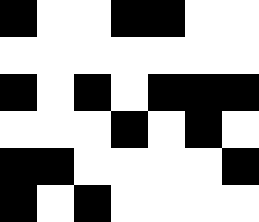[["black", "white", "white", "black", "black", "white", "white"], ["white", "white", "white", "white", "white", "white", "white"], ["black", "white", "black", "white", "black", "black", "black"], ["white", "white", "white", "black", "white", "black", "white"], ["black", "black", "white", "white", "white", "white", "black"], ["black", "white", "black", "white", "white", "white", "white"]]